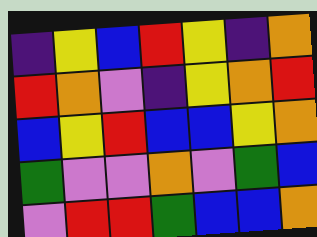[["indigo", "yellow", "blue", "red", "yellow", "indigo", "orange"], ["red", "orange", "violet", "indigo", "yellow", "orange", "red"], ["blue", "yellow", "red", "blue", "blue", "yellow", "orange"], ["green", "violet", "violet", "orange", "violet", "green", "blue"], ["violet", "red", "red", "green", "blue", "blue", "orange"]]